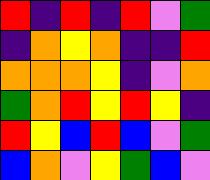[["red", "indigo", "red", "indigo", "red", "violet", "green"], ["indigo", "orange", "yellow", "orange", "indigo", "indigo", "red"], ["orange", "orange", "orange", "yellow", "indigo", "violet", "orange"], ["green", "orange", "red", "yellow", "red", "yellow", "indigo"], ["red", "yellow", "blue", "red", "blue", "violet", "green"], ["blue", "orange", "violet", "yellow", "green", "blue", "violet"]]